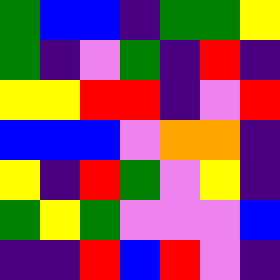[["green", "blue", "blue", "indigo", "green", "green", "yellow"], ["green", "indigo", "violet", "green", "indigo", "red", "indigo"], ["yellow", "yellow", "red", "red", "indigo", "violet", "red"], ["blue", "blue", "blue", "violet", "orange", "orange", "indigo"], ["yellow", "indigo", "red", "green", "violet", "yellow", "indigo"], ["green", "yellow", "green", "violet", "violet", "violet", "blue"], ["indigo", "indigo", "red", "blue", "red", "violet", "indigo"]]